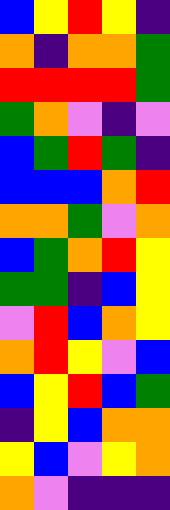[["blue", "yellow", "red", "yellow", "indigo"], ["orange", "indigo", "orange", "orange", "green"], ["red", "red", "red", "red", "green"], ["green", "orange", "violet", "indigo", "violet"], ["blue", "green", "red", "green", "indigo"], ["blue", "blue", "blue", "orange", "red"], ["orange", "orange", "green", "violet", "orange"], ["blue", "green", "orange", "red", "yellow"], ["green", "green", "indigo", "blue", "yellow"], ["violet", "red", "blue", "orange", "yellow"], ["orange", "red", "yellow", "violet", "blue"], ["blue", "yellow", "red", "blue", "green"], ["indigo", "yellow", "blue", "orange", "orange"], ["yellow", "blue", "violet", "yellow", "orange"], ["orange", "violet", "indigo", "indigo", "indigo"]]